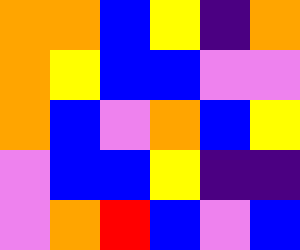[["orange", "orange", "blue", "yellow", "indigo", "orange"], ["orange", "yellow", "blue", "blue", "violet", "violet"], ["orange", "blue", "violet", "orange", "blue", "yellow"], ["violet", "blue", "blue", "yellow", "indigo", "indigo"], ["violet", "orange", "red", "blue", "violet", "blue"]]